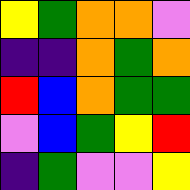[["yellow", "green", "orange", "orange", "violet"], ["indigo", "indigo", "orange", "green", "orange"], ["red", "blue", "orange", "green", "green"], ["violet", "blue", "green", "yellow", "red"], ["indigo", "green", "violet", "violet", "yellow"]]